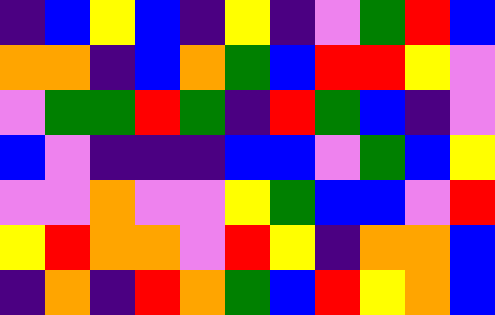[["indigo", "blue", "yellow", "blue", "indigo", "yellow", "indigo", "violet", "green", "red", "blue"], ["orange", "orange", "indigo", "blue", "orange", "green", "blue", "red", "red", "yellow", "violet"], ["violet", "green", "green", "red", "green", "indigo", "red", "green", "blue", "indigo", "violet"], ["blue", "violet", "indigo", "indigo", "indigo", "blue", "blue", "violet", "green", "blue", "yellow"], ["violet", "violet", "orange", "violet", "violet", "yellow", "green", "blue", "blue", "violet", "red"], ["yellow", "red", "orange", "orange", "violet", "red", "yellow", "indigo", "orange", "orange", "blue"], ["indigo", "orange", "indigo", "red", "orange", "green", "blue", "red", "yellow", "orange", "blue"]]